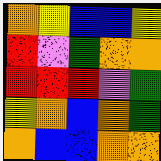[["orange", "yellow", "blue", "blue", "yellow"], ["red", "violet", "green", "orange", "orange"], ["red", "red", "red", "violet", "green"], ["yellow", "orange", "blue", "orange", "green"], ["orange", "blue", "blue", "orange", "orange"]]